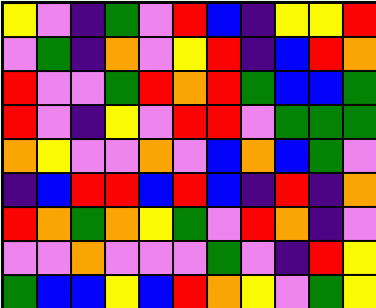[["yellow", "violet", "indigo", "green", "violet", "red", "blue", "indigo", "yellow", "yellow", "red"], ["violet", "green", "indigo", "orange", "violet", "yellow", "red", "indigo", "blue", "red", "orange"], ["red", "violet", "violet", "green", "red", "orange", "red", "green", "blue", "blue", "green"], ["red", "violet", "indigo", "yellow", "violet", "red", "red", "violet", "green", "green", "green"], ["orange", "yellow", "violet", "violet", "orange", "violet", "blue", "orange", "blue", "green", "violet"], ["indigo", "blue", "red", "red", "blue", "red", "blue", "indigo", "red", "indigo", "orange"], ["red", "orange", "green", "orange", "yellow", "green", "violet", "red", "orange", "indigo", "violet"], ["violet", "violet", "orange", "violet", "violet", "violet", "green", "violet", "indigo", "red", "yellow"], ["green", "blue", "blue", "yellow", "blue", "red", "orange", "yellow", "violet", "green", "yellow"]]